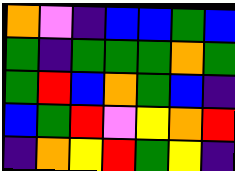[["orange", "violet", "indigo", "blue", "blue", "green", "blue"], ["green", "indigo", "green", "green", "green", "orange", "green"], ["green", "red", "blue", "orange", "green", "blue", "indigo"], ["blue", "green", "red", "violet", "yellow", "orange", "red"], ["indigo", "orange", "yellow", "red", "green", "yellow", "indigo"]]